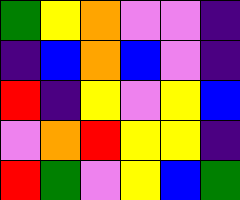[["green", "yellow", "orange", "violet", "violet", "indigo"], ["indigo", "blue", "orange", "blue", "violet", "indigo"], ["red", "indigo", "yellow", "violet", "yellow", "blue"], ["violet", "orange", "red", "yellow", "yellow", "indigo"], ["red", "green", "violet", "yellow", "blue", "green"]]